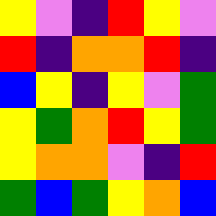[["yellow", "violet", "indigo", "red", "yellow", "violet"], ["red", "indigo", "orange", "orange", "red", "indigo"], ["blue", "yellow", "indigo", "yellow", "violet", "green"], ["yellow", "green", "orange", "red", "yellow", "green"], ["yellow", "orange", "orange", "violet", "indigo", "red"], ["green", "blue", "green", "yellow", "orange", "blue"]]